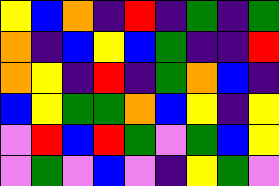[["yellow", "blue", "orange", "indigo", "red", "indigo", "green", "indigo", "green"], ["orange", "indigo", "blue", "yellow", "blue", "green", "indigo", "indigo", "red"], ["orange", "yellow", "indigo", "red", "indigo", "green", "orange", "blue", "indigo"], ["blue", "yellow", "green", "green", "orange", "blue", "yellow", "indigo", "yellow"], ["violet", "red", "blue", "red", "green", "violet", "green", "blue", "yellow"], ["violet", "green", "violet", "blue", "violet", "indigo", "yellow", "green", "violet"]]